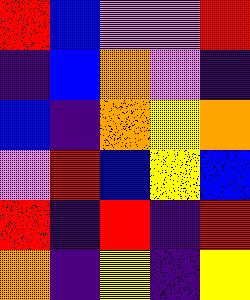[["red", "blue", "violet", "violet", "red"], ["indigo", "blue", "orange", "violet", "indigo"], ["blue", "indigo", "orange", "yellow", "orange"], ["violet", "red", "blue", "yellow", "blue"], ["red", "indigo", "red", "indigo", "red"], ["orange", "indigo", "yellow", "indigo", "yellow"]]